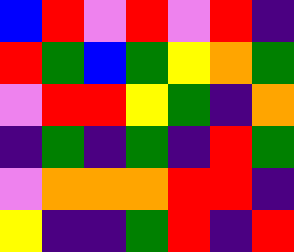[["blue", "red", "violet", "red", "violet", "red", "indigo"], ["red", "green", "blue", "green", "yellow", "orange", "green"], ["violet", "red", "red", "yellow", "green", "indigo", "orange"], ["indigo", "green", "indigo", "green", "indigo", "red", "green"], ["violet", "orange", "orange", "orange", "red", "red", "indigo"], ["yellow", "indigo", "indigo", "green", "red", "indigo", "red"]]